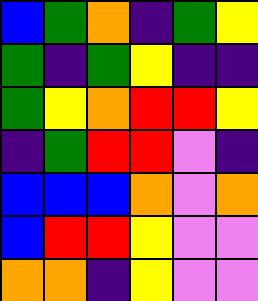[["blue", "green", "orange", "indigo", "green", "yellow"], ["green", "indigo", "green", "yellow", "indigo", "indigo"], ["green", "yellow", "orange", "red", "red", "yellow"], ["indigo", "green", "red", "red", "violet", "indigo"], ["blue", "blue", "blue", "orange", "violet", "orange"], ["blue", "red", "red", "yellow", "violet", "violet"], ["orange", "orange", "indigo", "yellow", "violet", "violet"]]